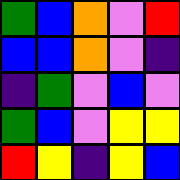[["green", "blue", "orange", "violet", "red"], ["blue", "blue", "orange", "violet", "indigo"], ["indigo", "green", "violet", "blue", "violet"], ["green", "blue", "violet", "yellow", "yellow"], ["red", "yellow", "indigo", "yellow", "blue"]]